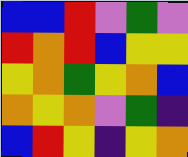[["blue", "blue", "red", "violet", "green", "violet"], ["red", "orange", "red", "blue", "yellow", "yellow"], ["yellow", "orange", "green", "yellow", "orange", "blue"], ["orange", "yellow", "orange", "violet", "green", "indigo"], ["blue", "red", "yellow", "indigo", "yellow", "orange"]]